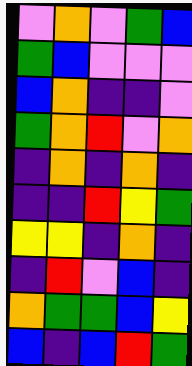[["violet", "orange", "violet", "green", "blue"], ["green", "blue", "violet", "violet", "violet"], ["blue", "orange", "indigo", "indigo", "violet"], ["green", "orange", "red", "violet", "orange"], ["indigo", "orange", "indigo", "orange", "indigo"], ["indigo", "indigo", "red", "yellow", "green"], ["yellow", "yellow", "indigo", "orange", "indigo"], ["indigo", "red", "violet", "blue", "indigo"], ["orange", "green", "green", "blue", "yellow"], ["blue", "indigo", "blue", "red", "green"]]